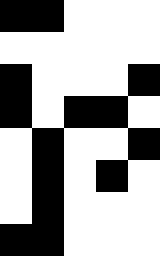[["black", "black", "white", "white", "white"], ["white", "white", "white", "white", "white"], ["black", "white", "white", "white", "black"], ["black", "white", "black", "black", "white"], ["white", "black", "white", "white", "black"], ["white", "black", "white", "black", "white"], ["white", "black", "white", "white", "white"], ["black", "black", "white", "white", "white"]]